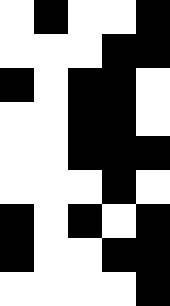[["white", "black", "white", "white", "black"], ["white", "white", "white", "black", "black"], ["black", "white", "black", "black", "white"], ["white", "white", "black", "black", "white"], ["white", "white", "black", "black", "black"], ["white", "white", "white", "black", "white"], ["black", "white", "black", "white", "black"], ["black", "white", "white", "black", "black"], ["white", "white", "white", "white", "black"]]